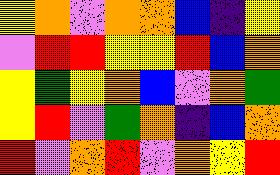[["yellow", "orange", "violet", "orange", "orange", "blue", "indigo", "yellow"], ["violet", "red", "red", "yellow", "yellow", "red", "blue", "orange"], ["yellow", "green", "yellow", "orange", "blue", "violet", "orange", "green"], ["yellow", "red", "violet", "green", "orange", "indigo", "blue", "orange"], ["red", "violet", "orange", "red", "violet", "orange", "yellow", "red"]]